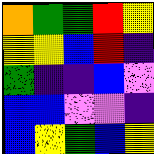[["orange", "green", "green", "red", "yellow"], ["yellow", "yellow", "blue", "red", "indigo"], ["green", "indigo", "indigo", "blue", "violet"], ["blue", "blue", "violet", "violet", "indigo"], ["blue", "yellow", "green", "blue", "yellow"]]